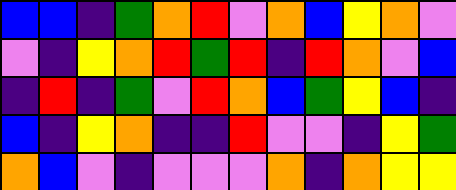[["blue", "blue", "indigo", "green", "orange", "red", "violet", "orange", "blue", "yellow", "orange", "violet"], ["violet", "indigo", "yellow", "orange", "red", "green", "red", "indigo", "red", "orange", "violet", "blue"], ["indigo", "red", "indigo", "green", "violet", "red", "orange", "blue", "green", "yellow", "blue", "indigo"], ["blue", "indigo", "yellow", "orange", "indigo", "indigo", "red", "violet", "violet", "indigo", "yellow", "green"], ["orange", "blue", "violet", "indigo", "violet", "violet", "violet", "orange", "indigo", "orange", "yellow", "yellow"]]